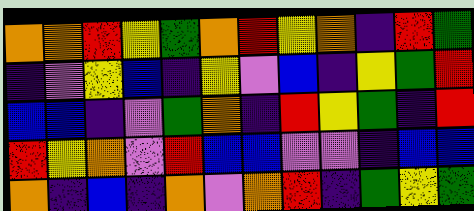[["orange", "orange", "red", "yellow", "green", "orange", "red", "yellow", "orange", "indigo", "red", "green"], ["indigo", "violet", "yellow", "blue", "indigo", "yellow", "violet", "blue", "indigo", "yellow", "green", "red"], ["blue", "blue", "indigo", "violet", "green", "orange", "indigo", "red", "yellow", "green", "indigo", "red"], ["red", "yellow", "orange", "violet", "red", "blue", "blue", "violet", "violet", "indigo", "blue", "blue"], ["orange", "indigo", "blue", "indigo", "orange", "violet", "orange", "red", "indigo", "green", "yellow", "green"]]